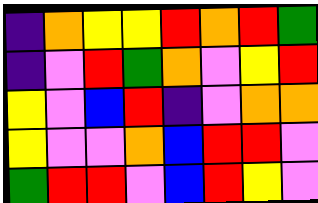[["indigo", "orange", "yellow", "yellow", "red", "orange", "red", "green"], ["indigo", "violet", "red", "green", "orange", "violet", "yellow", "red"], ["yellow", "violet", "blue", "red", "indigo", "violet", "orange", "orange"], ["yellow", "violet", "violet", "orange", "blue", "red", "red", "violet"], ["green", "red", "red", "violet", "blue", "red", "yellow", "violet"]]